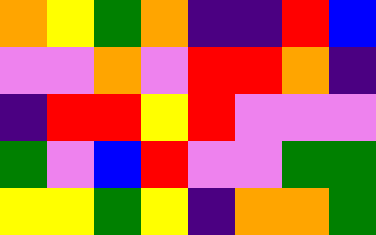[["orange", "yellow", "green", "orange", "indigo", "indigo", "red", "blue"], ["violet", "violet", "orange", "violet", "red", "red", "orange", "indigo"], ["indigo", "red", "red", "yellow", "red", "violet", "violet", "violet"], ["green", "violet", "blue", "red", "violet", "violet", "green", "green"], ["yellow", "yellow", "green", "yellow", "indigo", "orange", "orange", "green"]]